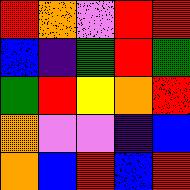[["red", "orange", "violet", "red", "red"], ["blue", "indigo", "green", "red", "green"], ["green", "red", "yellow", "orange", "red"], ["orange", "violet", "violet", "indigo", "blue"], ["orange", "blue", "red", "blue", "red"]]